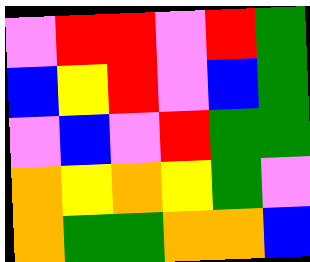[["violet", "red", "red", "violet", "red", "green"], ["blue", "yellow", "red", "violet", "blue", "green"], ["violet", "blue", "violet", "red", "green", "green"], ["orange", "yellow", "orange", "yellow", "green", "violet"], ["orange", "green", "green", "orange", "orange", "blue"]]